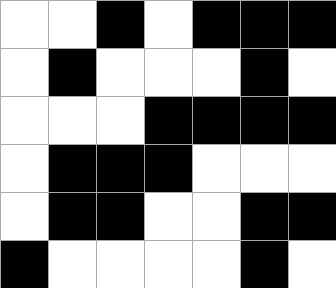[["white", "white", "black", "white", "black", "black", "black"], ["white", "black", "white", "white", "white", "black", "white"], ["white", "white", "white", "black", "black", "black", "black"], ["white", "black", "black", "black", "white", "white", "white"], ["white", "black", "black", "white", "white", "black", "black"], ["black", "white", "white", "white", "white", "black", "white"]]